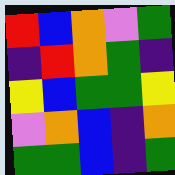[["red", "blue", "orange", "violet", "green"], ["indigo", "red", "orange", "green", "indigo"], ["yellow", "blue", "green", "green", "yellow"], ["violet", "orange", "blue", "indigo", "orange"], ["green", "green", "blue", "indigo", "green"]]